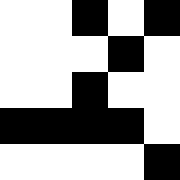[["white", "white", "black", "white", "black"], ["white", "white", "white", "black", "white"], ["white", "white", "black", "white", "white"], ["black", "black", "black", "black", "white"], ["white", "white", "white", "white", "black"]]